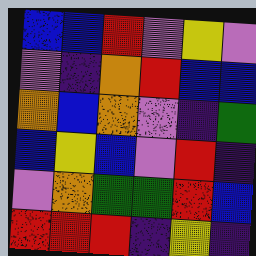[["blue", "blue", "red", "violet", "yellow", "violet"], ["violet", "indigo", "orange", "red", "blue", "blue"], ["orange", "blue", "orange", "violet", "indigo", "green"], ["blue", "yellow", "blue", "violet", "red", "indigo"], ["violet", "orange", "green", "green", "red", "blue"], ["red", "red", "red", "indigo", "yellow", "indigo"]]